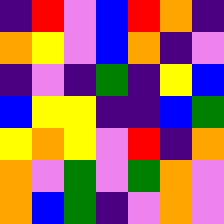[["indigo", "red", "violet", "blue", "red", "orange", "indigo"], ["orange", "yellow", "violet", "blue", "orange", "indigo", "violet"], ["indigo", "violet", "indigo", "green", "indigo", "yellow", "blue"], ["blue", "yellow", "yellow", "indigo", "indigo", "blue", "green"], ["yellow", "orange", "yellow", "violet", "red", "indigo", "orange"], ["orange", "violet", "green", "violet", "green", "orange", "violet"], ["orange", "blue", "green", "indigo", "violet", "orange", "violet"]]